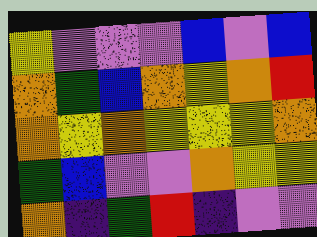[["yellow", "violet", "violet", "violet", "blue", "violet", "blue"], ["orange", "green", "blue", "orange", "yellow", "orange", "red"], ["orange", "yellow", "orange", "yellow", "yellow", "yellow", "orange"], ["green", "blue", "violet", "violet", "orange", "yellow", "yellow"], ["orange", "indigo", "green", "red", "indigo", "violet", "violet"]]